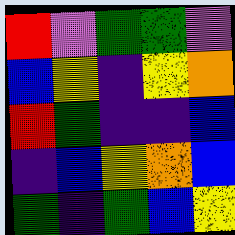[["red", "violet", "green", "green", "violet"], ["blue", "yellow", "indigo", "yellow", "orange"], ["red", "green", "indigo", "indigo", "blue"], ["indigo", "blue", "yellow", "orange", "blue"], ["green", "indigo", "green", "blue", "yellow"]]